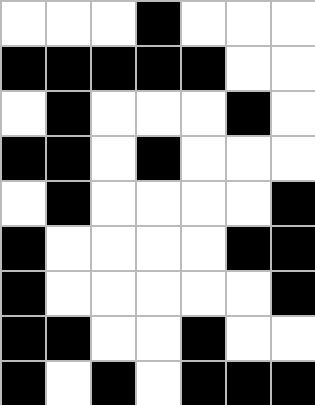[["white", "white", "white", "black", "white", "white", "white"], ["black", "black", "black", "black", "black", "white", "white"], ["white", "black", "white", "white", "white", "black", "white"], ["black", "black", "white", "black", "white", "white", "white"], ["white", "black", "white", "white", "white", "white", "black"], ["black", "white", "white", "white", "white", "black", "black"], ["black", "white", "white", "white", "white", "white", "black"], ["black", "black", "white", "white", "black", "white", "white"], ["black", "white", "black", "white", "black", "black", "black"]]